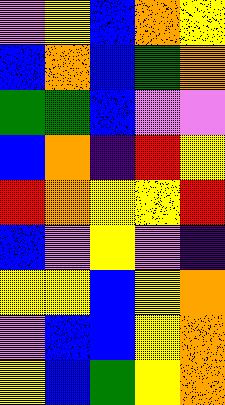[["violet", "yellow", "blue", "orange", "yellow"], ["blue", "orange", "blue", "green", "orange"], ["green", "green", "blue", "violet", "violet"], ["blue", "orange", "indigo", "red", "yellow"], ["red", "orange", "yellow", "yellow", "red"], ["blue", "violet", "yellow", "violet", "indigo"], ["yellow", "yellow", "blue", "yellow", "orange"], ["violet", "blue", "blue", "yellow", "orange"], ["yellow", "blue", "green", "yellow", "orange"]]